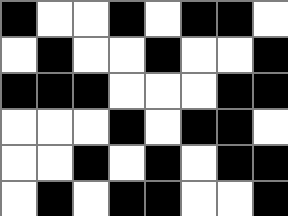[["black", "white", "white", "black", "white", "black", "black", "white"], ["white", "black", "white", "white", "black", "white", "white", "black"], ["black", "black", "black", "white", "white", "white", "black", "black"], ["white", "white", "white", "black", "white", "black", "black", "white"], ["white", "white", "black", "white", "black", "white", "black", "black"], ["white", "black", "white", "black", "black", "white", "white", "black"]]